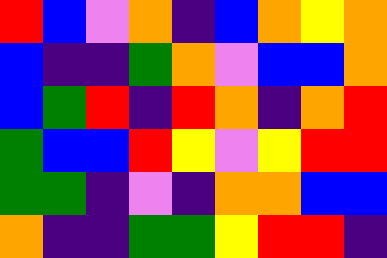[["red", "blue", "violet", "orange", "indigo", "blue", "orange", "yellow", "orange"], ["blue", "indigo", "indigo", "green", "orange", "violet", "blue", "blue", "orange"], ["blue", "green", "red", "indigo", "red", "orange", "indigo", "orange", "red"], ["green", "blue", "blue", "red", "yellow", "violet", "yellow", "red", "red"], ["green", "green", "indigo", "violet", "indigo", "orange", "orange", "blue", "blue"], ["orange", "indigo", "indigo", "green", "green", "yellow", "red", "red", "indigo"]]